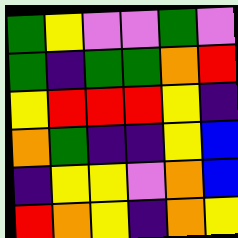[["green", "yellow", "violet", "violet", "green", "violet"], ["green", "indigo", "green", "green", "orange", "red"], ["yellow", "red", "red", "red", "yellow", "indigo"], ["orange", "green", "indigo", "indigo", "yellow", "blue"], ["indigo", "yellow", "yellow", "violet", "orange", "blue"], ["red", "orange", "yellow", "indigo", "orange", "yellow"]]